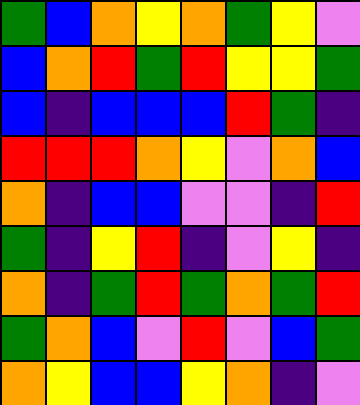[["green", "blue", "orange", "yellow", "orange", "green", "yellow", "violet"], ["blue", "orange", "red", "green", "red", "yellow", "yellow", "green"], ["blue", "indigo", "blue", "blue", "blue", "red", "green", "indigo"], ["red", "red", "red", "orange", "yellow", "violet", "orange", "blue"], ["orange", "indigo", "blue", "blue", "violet", "violet", "indigo", "red"], ["green", "indigo", "yellow", "red", "indigo", "violet", "yellow", "indigo"], ["orange", "indigo", "green", "red", "green", "orange", "green", "red"], ["green", "orange", "blue", "violet", "red", "violet", "blue", "green"], ["orange", "yellow", "blue", "blue", "yellow", "orange", "indigo", "violet"]]